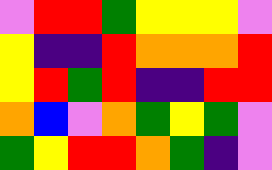[["violet", "red", "red", "green", "yellow", "yellow", "yellow", "violet"], ["yellow", "indigo", "indigo", "red", "orange", "orange", "orange", "red"], ["yellow", "red", "green", "red", "indigo", "indigo", "red", "red"], ["orange", "blue", "violet", "orange", "green", "yellow", "green", "violet"], ["green", "yellow", "red", "red", "orange", "green", "indigo", "violet"]]